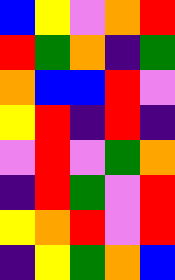[["blue", "yellow", "violet", "orange", "red"], ["red", "green", "orange", "indigo", "green"], ["orange", "blue", "blue", "red", "violet"], ["yellow", "red", "indigo", "red", "indigo"], ["violet", "red", "violet", "green", "orange"], ["indigo", "red", "green", "violet", "red"], ["yellow", "orange", "red", "violet", "red"], ["indigo", "yellow", "green", "orange", "blue"]]